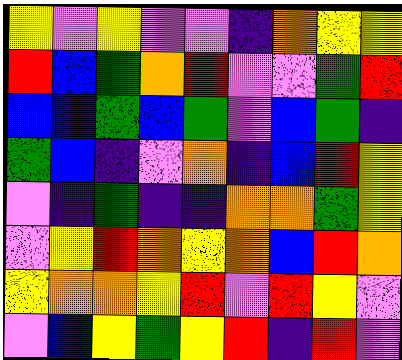[["yellow", "violet", "yellow", "violet", "violet", "indigo", "orange", "yellow", "yellow"], ["red", "blue", "green", "orange", "red", "violet", "violet", "green", "red"], ["blue", "blue", "green", "blue", "green", "violet", "blue", "green", "indigo"], ["green", "blue", "indigo", "violet", "orange", "indigo", "blue", "red", "yellow"], ["violet", "indigo", "green", "indigo", "indigo", "orange", "orange", "green", "yellow"], ["violet", "yellow", "red", "orange", "yellow", "orange", "blue", "red", "orange"], ["yellow", "orange", "orange", "yellow", "red", "violet", "red", "yellow", "violet"], ["violet", "blue", "yellow", "green", "yellow", "red", "indigo", "red", "violet"]]